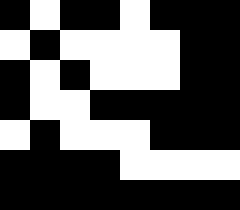[["black", "white", "black", "black", "white", "black", "black", "black"], ["white", "black", "white", "white", "white", "white", "black", "black"], ["black", "white", "black", "white", "white", "white", "black", "black"], ["black", "white", "white", "black", "black", "black", "black", "black"], ["white", "black", "white", "white", "white", "black", "black", "black"], ["black", "black", "black", "black", "white", "white", "white", "white"], ["black", "black", "black", "black", "black", "black", "black", "black"]]